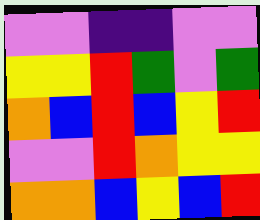[["violet", "violet", "indigo", "indigo", "violet", "violet"], ["yellow", "yellow", "red", "green", "violet", "green"], ["orange", "blue", "red", "blue", "yellow", "red"], ["violet", "violet", "red", "orange", "yellow", "yellow"], ["orange", "orange", "blue", "yellow", "blue", "red"]]